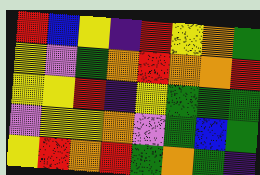[["red", "blue", "yellow", "indigo", "red", "yellow", "orange", "green"], ["yellow", "violet", "green", "orange", "red", "orange", "orange", "red"], ["yellow", "yellow", "red", "indigo", "yellow", "green", "green", "green"], ["violet", "yellow", "yellow", "orange", "violet", "green", "blue", "green"], ["yellow", "red", "orange", "red", "green", "orange", "green", "indigo"]]